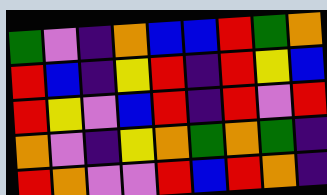[["green", "violet", "indigo", "orange", "blue", "blue", "red", "green", "orange"], ["red", "blue", "indigo", "yellow", "red", "indigo", "red", "yellow", "blue"], ["red", "yellow", "violet", "blue", "red", "indigo", "red", "violet", "red"], ["orange", "violet", "indigo", "yellow", "orange", "green", "orange", "green", "indigo"], ["red", "orange", "violet", "violet", "red", "blue", "red", "orange", "indigo"]]